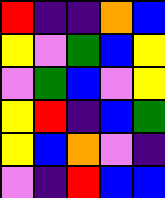[["red", "indigo", "indigo", "orange", "blue"], ["yellow", "violet", "green", "blue", "yellow"], ["violet", "green", "blue", "violet", "yellow"], ["yellow", "red", "indigo", "blue", "green"], ["yellow", "blue", "orange", "violet", "indigo"], ["violet", "indigo", "red", "blue", "blue"]]